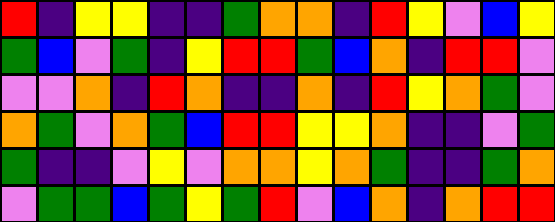[["red", "indigo", "yellow", "yellow", "indigo", "indigo", "green", "orange", "orange", "indigo", "red", "yellow", "violet", "blue", "yellow"], ["green", "blue", "violet", "green", "indigo", "yellow", "red", "red", "green", "blue", "orange", "indigo", "red", "red", "violet"], ["violet", "violet", "orange", "indigo", "red", "orange", "indigo", "indigo", "orange", "indigo", "red", "yellow", "orange", "green", "violet"], ["orange", "green", "violet", "orange", "green", "blue", "red", "red", "yellow", "yellow", "orange", "indigo", "indigo", "violet", "green"], ["green", "indigo", "indigo", "violet", "yellow", "violet", "orange", "orange", "yellow", "orange", "green", "indigo", "indigo", "green", "orange"], ["violet", "green", "green", "blue", "green", "yellow", "green", "red", "violet", "blue", "orange", "indigo", "orange", "red", "red"]]